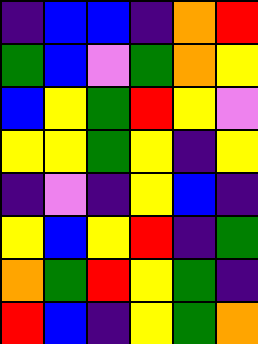[["indigo", "blue", "blue", "indigo", "orange", "red"], ["green", "blue", "violet", "green", "orange", "yellow"], ["blue", "yellow", "green", "red", "yellow", "violet"], ["yellow", "yellow", "green", "yellow", "indigo", "yellow"], ["indigo", "violet", "indigo", "yellow", "blue", "indigo"], ["yellow", "blue", "yellow", "red", "indigo", "green"], ["orange", "green", "red", "yellow", "green", "indigo"], ["red", "blue", "indigo", "yellow", "green", "orange"]]